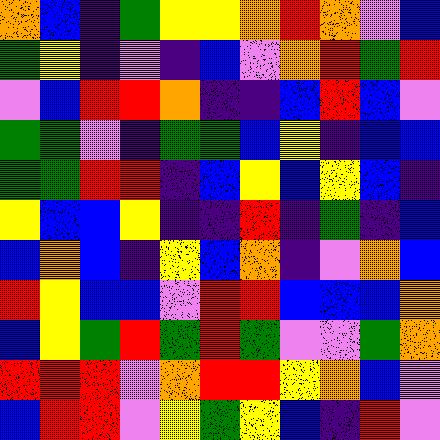[["orange", "blue", "indigo", "green", "yellow", "yellow", "orange", "red", "orange", "violet", "blue"], ["green", "yellow", "indigo", "violet", "indigo", "blue", "violet", "orange", "red", "green", "red"], ["violet", "blue", "red", "red", "orange", "indigo", "indigo", "blue", "red", "blue", "violet"], ["green", "green", "violet", "indigo", "green", "green", "blue", "yellow", "indigo", "blue", "blue"], ["green", "green", "red", "red", "indigo", "blue", "yellow", "blue", "yellow", "blue", "indigo"], ["yellow", "blue", "blue", "yellow", "indigo", "indigo", "red", "indigo", "green", "indigo", "blue"], ["blue", "orange", "blue", "indigo", "yellow", "blue", "orange", "indigo", "violet", "orange", "blue"], ["red", "yellow", "blue", "blue", "violet", "red", "red", "blue", "blue", "blue", "orange"], ["blue", "yellow", "green", "red", "green", "red", "green", "violet", "violet", "green", "orange"], ["red", "red", "red", "violet", "orange", "red", "red", "yellow", "orange", "blue", "violet"], ["blue", "red", "red", "violet", "yellow", "green", "yellow", "blue", "indigo", "red", "violet"]]